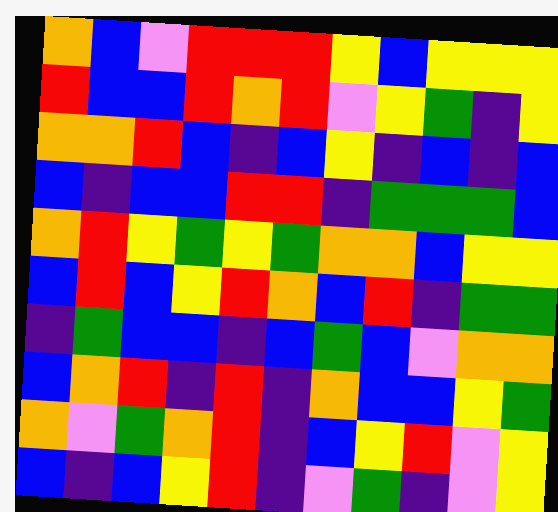[["orange", "blue", "violet", "red", "red", "red", "yellow", "blue", "yellow", "yellow", "yellow"], ["red", "blue", "blue", "red", "orange", "red", "violet", "yellow", "green", "indigo", "yellow"], ["orange", "orange", "red", "blue", "indigo", "blue", "yellow", "indigo", "blue", "indigo", "blue"], ["blue", "indigo", "blue", "blue", "red", "red", "indigo", "green", "green", "green", "blue"], ["orange", "red", "yellow", "green", "yellow", "green", "orange", "orange", "blue", "yellow", "yellow"], ["blue", "red", "blue", "yellow", "red", "orange", "blue", "red", "indigo", "green", "green"], ["indigo", "green", "blue", "blue", "indigo", "blue", "green", "blue", "violet", "orange", "orange"], ["blue", "orange", "red", "indigo", "red", "indigo", "orange", "blue", "blue", "yellow", "green"], ["orange", "violet", "green", "orange", "red", "indigo", "blue", "yellow", "red", "violet", "yellow"], ["blue", "indigo", "blue", "yellow", "red", "indigo", "violet", "green", "indigo", "violet", "yellow"]]